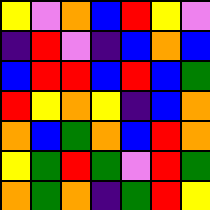[["yellow", "violet", "orange", "blue", "red", "yellow", "violet"], ["indigo", "red", "violet", "indigo", "blue", "orange", "blue"], ["blue", "red", "red", "blue", "red", "blue", "green"], ["red", "yellow", "orange", "yellow", "indigo", "blue", "orange"], ["orange", "blue", "green", "orange", "blue", "red", "orange"], ["yellow", "green", "red", "green", "violet", "red", "green"], ["orange", "green", "orange", "indigo", "green", "red", "yellow"]]